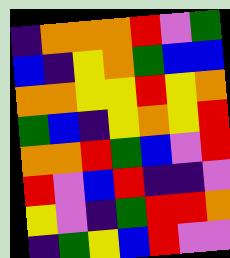[["indigo", "orange", "orange", "orange", "red", "violet", "green"], ["blue", "indigo", "yellow", "orange", "green", "blue", "blue"], ["orange", "orange", "yellow", "yellow", "red", "yellow", "orange"], ["green", "blue", "indigo", "yellow", "orange", "yellow", "red"], ["orange", "orange", "red", "green", "blue", "violet", "red"], ["red", "violet", "blue", "red", "indigo", "indigo", "violet"], ["yellow", "violet", "indigo", "green", "red", "red", "orange"], ["indigo", "green", "yellow", "blue", "red", "violet", "violet"]]